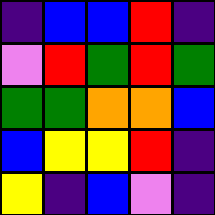[["indigo", "blue", "blue", "red", "indigo"], ["violet", "red", "green", "red", "green"], ["green", "green", "orange", "orange", "blue"], ["blue", "yellow", "yellow", "red", "indigo"], ["yellow", "indigo", "blue", "violet", "indigo"]]